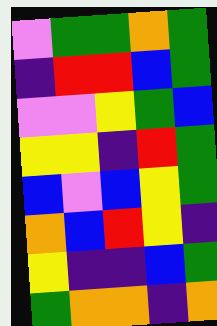[["violet", "green", "green", "orange", "green"], ["indigo", "red", "red", "blue", "green"], ["violet", "violet", "yellow", "green", "blue"], ["yellow", "yellow", "indigo", "red", "green"], ["blue", "violet", "blue", "yellow", "green"], ["orange", "blue", "red", "yellow", "indigo"], ["yellow", "indigo", "indigo", "blue", "green"], ["green", "orange", "orange", "indigo", "orange"]]